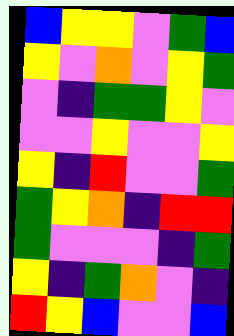[["blue", "yellow", "yellow", "violet", "green", "blue"], ["yellow", "violet", "orange", "violet", "yellow", "green"], ["violet", "indigo", "green", "green", "yellow", "violet"], ["violet", "violet", "yellow", "violet", "violet", "yellow"], ["yellow", "indigo", "red", "violet", "violet", "green"], ["green", "yellow", "orange", "indigo", "red", "red"], ["green", "violet", "violet", "violet", "indigo", "green"], ["yellow", "indigo", "green", "orange", "violet", "indigo"], ["red", "yellow", "blue", "violet", "violet", "blue"]]